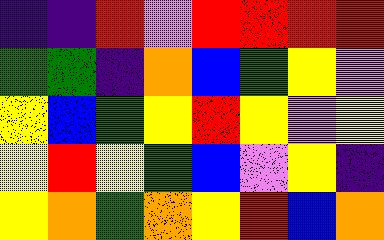[["indigo", "indigo", "red", "violet", "red", "red", "red", "red"], ["green", "green", "indigo", "orange", "blue", "green", "yellow", "violet"], ["yellow", "blue", "green", "yellow", "red", "yellow", "violet", "yellow"], ["yellow", "red", "yellow", "green", "blue", "violet", "yellow", "indigo"], ["yellow", "orange", "green", "orange", "yellow", "red", "blue", "orange"]]